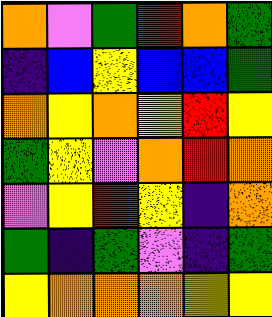[["orange", "violet", "green", "red", "orange", "green"], ["indigo", "blue", "yellow", "blue", "blue", "green"], ["orange", "yellow", "orange", "yellow", "red", "yellow"], ["green", "yellow", "violet", "orange", "red", "orange"], ["violet", "yellow", "red", "yellow", "indigo", "orange"], ["green", "indigo", "green", "violet", "indigo", "green"], ["yellow", "orange", "orange", "orange", "yellow", "yellow"]]